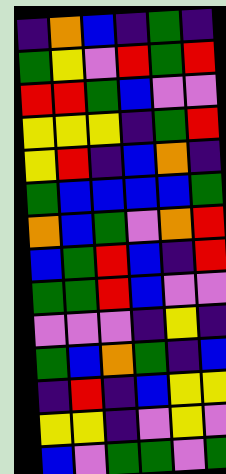[["indigo", "orange", "blue", "indigo", "green", "indigo"], ["green", "yellow", "violet", "red", "green", "red"], ["red", "red", "green", "blue", "violet", "violet"], ["yellow", "yellow", "yellow", "indigo", "green", "red"], ["yellow", "red", "indigo", "blue", "orange", "indigo"], ["green", "blue", "blue", "blue", "blue", "green"], ["orange", "blue", "green", "violet", "orange", "red"], ["blue", "green", "red", "blue", "indigo", "red"], ["green", "green", "red", "blue", "violet", "violet"], ["violet", "violet", "violet", "indigo", "yellow", "indigo"], ["green", "blue", "orange", "green", "indigo", "blue"], ["indigo", "red", "indigo", "blue", "yellow", "yellow"], ["yellow", "yellow", "indigo", "violet", "yellow", "violet"], ["blue", "violet", "green", "green", "violet", "green"]]